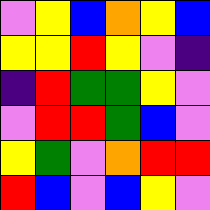[["violet", "yellow", "blue", "orange", "yellow", "blue"], ["yellow", "yellow", "red", "yellow", "violet", "indigo"], ["indigo", "red", "green", "green", "yellow", "violet"], ["violet", "red", "red", "green", "blue", "violet"], ["yellow", "green", "violet", "orange", "red", "red"], ["red", "blue", "violet", "blue", "yellow", "violet"]]